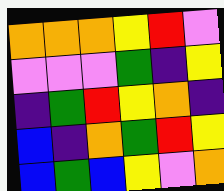[["orange", "orange", "orange", "yellow", "red", "violet"], ["violet", "violet", "violet", "green", "indigo", "yellow"], ["indigo", "green", "red", "yellow", "orange", "indigo"], ["blue", "indigo", "orange", "green", "red", "yellow"], ["blue", "green", "blue", "yellow", "violet", "orange"]]